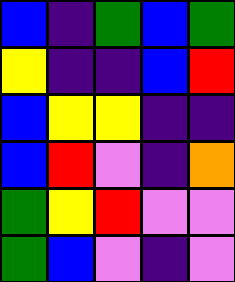[["blue", "indigo", "green", "blue", "green"], ["yellow", "indigo", "indigo", "blue", "red"], ["blue", "yellow", "yellow", "indigo", "indigo"], ["blue", "red", "violet", "indigo", "orange"], ["green", "yellow", "red", "violet", "violet"], ["green", "blue", "violet", "indigo", "violet"]]